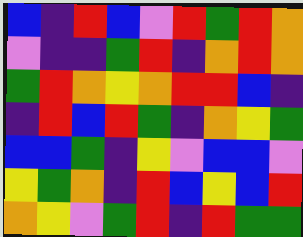[["blue", "indigo", "red", "blue", "violet", "red", "green", "red", "orange"], ["violet", "indigo", "indigo", "green", "red", "indigo", "orange", "red", "orange"], ["green", "red", "orange", "yellow", "orange", "red", "red", "blue", "indigo"], ["indigo", "red", "blue", "red", "green", "indigo", "orange", "yellow", "green"], ["blue", "blue", "green", "indigo", "yellow", "violet", "blue", "blue", "violet"], ["yellow", "green", "orange", "indigo", "red", "blue", "yellow", "blue", "red"], ["orange", "yellow", "violet", "green", "red", "indigo", "red", "green", "green"]]